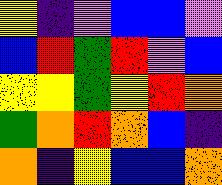[["yellow", "indigo", "violet", "blue", "blue", "violet"], ["blue", "red", "green", "red", "violet", "blue"], ["yellow", "yellow", "green", "yellow", "red", "orange"], ["green", "orange", "red", "orange", "blue", "indigo"], ["orange", "indigo", "yellow", "blue", "blue", "orange"]]